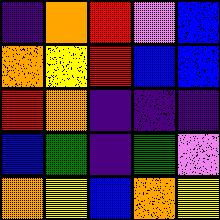[["indigo", "orange", "red", "violet", "blue"], ["orange", "yellow", "red", "blue", "blue"], ["red", "orange", "indigo", "indigo", "indigo"], ["blue", "green", "indigo", "green", "violet"], ["orange", "yellow", "blue", "orange", "yellow"]]